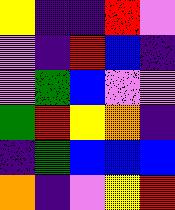[["yellow", "indigo", "indigo", "red", "violet"], ["violet", "indigo", "red", "blue", "indigo"], ["violet", "green", "blue", "violet", "violet"], ["green", "red", "yellow", "orange", "indigo"], ["indigo", "green", "blue", "blue", "blue"], ["orange", "indigo", "violet", "yellow", "red"]]